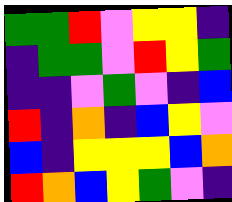[["green", "green", "red", "violet", "yellow", "yellow", "indigo"], ["indigo", "green", "green", "violet", "red", "yellow", "green"], ["indigo", "indigo", "violet", "green", "violet", "indigo", "blue"], ["red", "indigo", "orange", "indigo", "blue", "yellow", "violet"], ["blue", "indigo", "yellow", "yellow", "yellow", "blue", "orange"], ["red", "orange", "blue", "yellow", "green", "violet", "indigo"]]